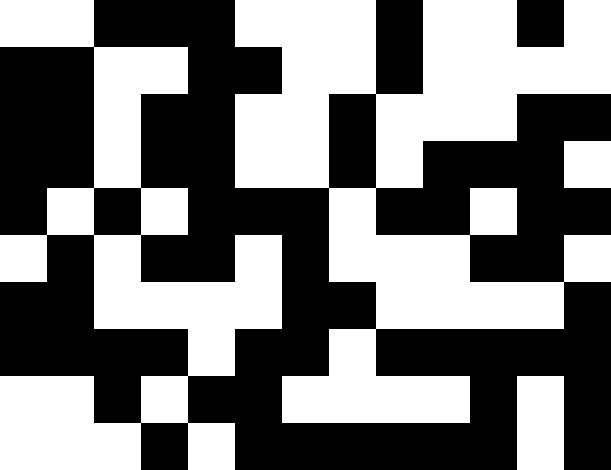[["white", "white", "black", "black", "black", "white", "white", "white", "black", "white", "white", "black", "white"], ["black", "black", "white", "white", "black", "black", "white", "white", "black", "white", "white", "white", "white"], ["black", "black", "white", "black", "black", "white", "white", "black", "white", "white", "white", "black", "black"], ["black", "black", "white", "black", "black", "white", "white", "black", "white", "black", "black", "black", "white"], ["black", "white", "black", "white", "black", "black", "black", "white", "black", "black", "white", "black", "black"], ["white", "black", "white", "black", "black", "white", "black", "white", "white", "white", "black", "black", "white"], ["black", "black", "white", "white", "white", "white", "black", "black", "white", "white", "white", "white", "black"], ["black", "black", "black", "black", "white", "black", "black", "white", "black", "black", "black", "black", "black"], ["white", "white", "black", "white", "black", "black", "white", "white", "white", "white", "black", "white", "black"], ["white", "white", "white", "black", "white", "black", "black", "black", "black", "black", "black", "white", "black"]]